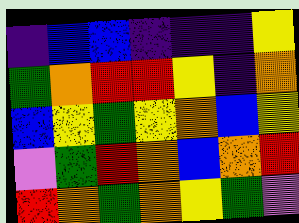[["indigo", "blue", "blue", "indigo", "indigo", "indigo", "yellow"], ["green", "orange", "red", "red", "yellow", "indigo", "orange"], ["blue", "yellow", "green", "yellow", "orange", "blue", "yellow"], ["violet", "green", "red", "orange", "blue", "orange", "red"], ["red", "orange", "green", "orange", "yellow", "green", "violet"]]